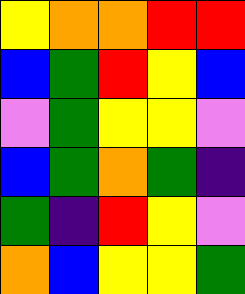[["yellow", "orange", "orange", "red", "red"], ["blue", "green", "red", "yellow", "blue"], ["violet", "green", "yellow", "yellow", "violet"], ["blue", "green", "orange", "green", "indigo"], ["green", "indigo", "red", "yellow", "violet"], ["orange", "blue", "yellow", "yellow", "green"]]